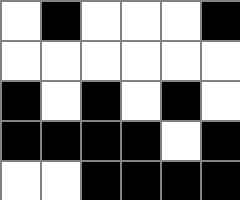[["white", "black", "white", "white", "white", "black"], ["white", "white", "white", "white", "white", "white"], ["black", "white", "black", "white", "black", "white"], ["black", "black", "black", "black", "white", "black"], ["white", "white", "black", "black", "black", "black"]]